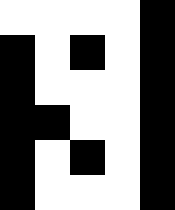[["white", "white", "white", "white", "black"], ["black", "white", "black", "white", "black"], ["black", "white", "white", "white", "black"], ["black", "black", "white", "white", "black"], ["black", "white", "black", "white", "black"], ["black", "white", "white", "white", "black"]]